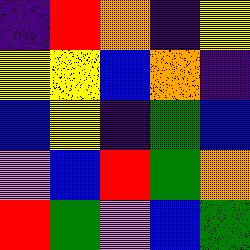[["indigo", "red", "orange", "indigo", "yellow"], ["yellow", "yellow", "blue", "orange", "indigo"], ["blue", "yellow", "indigo", "green", "blue"], ["violet", "blue", "red", "green", "orange"], ["red", "green", "violet", "blue", "green"]]